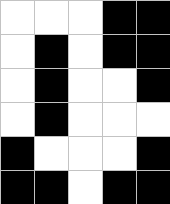[["white", "white", "white", "black", "black"], ["white", "black", "white", "black", "black"], ["white", "black", "white", "white", "black"], ["white", "black", "white", "white", "white"], ["black", "white", "white", "white", "black"], ["black", "black", "white", "black", "black"]]